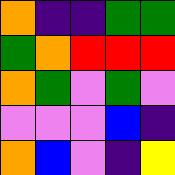[["orange", "indigo", "indigo", "green", "green"], ["green", "orange", "red", "red", "red"], ["orange", "green", "violet", "green", "violet"], ["violet", "violet", "violet", "blue", "indigo"], ["orange", "blue", "violet", "indigo", "yellow"]]